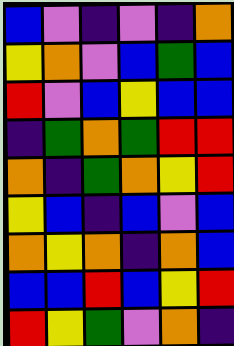[["blue", "violet", "indigo", "violet", "indigo", "orange"], ["yellow", "orange", "violet", "blue", "green", "blue"], ["red", "violet", "blue", "yellow", "blue", "blue"], ["indigo", "green", "orange", "green", "red", "red"], ["orange", "indigo", "green", "orange", "yellow", "red"], ["yellow", "blue", "indigo", "blue", "violet", "blue"], ["orange", "yellow", "orange", "indigo", "orange", "blue"], ["blue", "blue", "red", "blue", "yellow", "red"], ["red", "yellow", "green", "violet", "orange", "indigo"]]